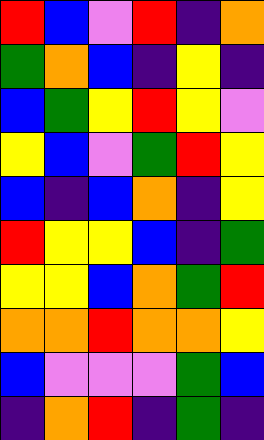[["red", "blue", "violet", "red", "indigo", "orange"], ["green", "orange", "blue", "indigo", "yellow", "indigo"], ["blue", "green", "yellow", "red", "yellow", "violet"], ["yellow", "blue", "violet", "green", "red", "yellow"], ["blue", "indigo", "blue", "orange", "indigo", "yellow"], ["red", "yellow", "yellow", "blue", "indigo", "green"], ["yellow", "yellow", "blue", "orange", "green", "red"], ["orange", "orange", "red", "orange", "orange", "yellow"], ["blue", "violet", "violet", "violet", "green", "blue"], ["indigo", "orange", "red", "indigo", "green", "indigo"]]